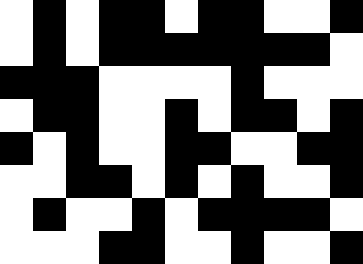[["white", "black", "white", "black", "black", "white", "black", "black", "white", "white", "black"], ["white", "black", "white", "black", "black", "black", "black", "black", "black", "black", "white"], ["black", "black", "black", "white", "white", "white", "white", "black", "white", "white", "white"], ["white", "black", "black", "white", "white", "black", "white", "black", "black", "white", "black"], ["black", "white", "black", "white", "white", "black", "black", "white", "white", "black", "black"], ["white", "white", "black", "black", "white", "black", "white", "black", "white", "white", "black"], ["white", "black", "white", "white", "black", "white", "black", "black", "black", "black", "white"], ["white", "white", "white", "black", "black", "white", "white", "black", "white", "white", "black"]]